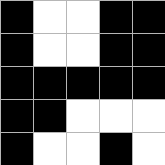[["black", "white", "white", "black", "black"], ["black", "white", "white", "black", "black"], ["black", "black", "black", "black", "black"], ["black", "black", "white", "white", "white"], ["black", "white", "white", "black", "white"]]